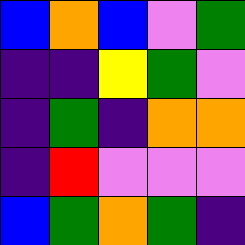[["blue", "orange", "blue", "violet", "green"], ["indigo", "indigo", "yellow", "green", "violet"], ["indigo", "green", "indigo", "orange", "orange"], ["indigo", "red", "violet", "violet", "violet"], ["blue", "green", "orange", "green", "indigo"]]